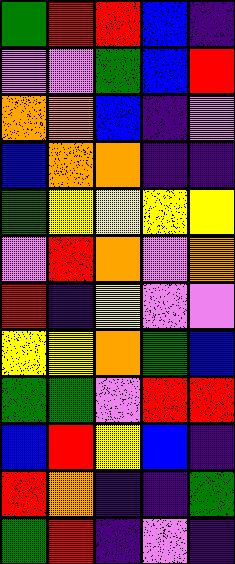[["green", "red", "red", "blue", "indigo"], ["violet", "violet", "green", "blue", "red"], ["orange", "orange", "blue", "indigo", "violet"], ["blue", "orange", "orange", "indigo", "indigo"], ["green", "yellow", "yellow", "yellow", "yellow"], ["violet", "red", "orange", "violet", "orange"], ["red", "indigo", "yellow", "violet", "violet"], ["yellow", "yellow", "orange", "green", "blue"], ["green", "green", "violet", "red", "red"], ["blue", "red", "yellow", "blue", "indigo"], ["red", "orange", "indigo", "indigo", "green"], ["green", "red", "indigo", "violet", "indigo"]]